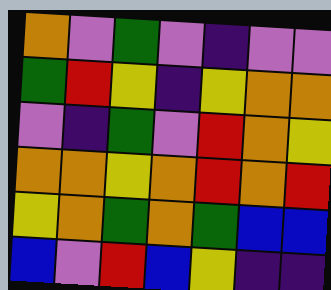[["orange", "violet", "green", "violet", "indigo", "violet", "violet"], ["green", "red", "yellow", "indigo", "yellow", "orange", "orange"], ["violet", "indigo", "green", "violet", "red", "orange", "yellow"], ["orange", "orange", "yellow", "orange", "red", "orange", "red"], ["yellow", "orange", "green", "orange", "green", "blue", "blue"], ["blue", "violet", "red", "blue", "yellow", "indigo", "indigo"]]